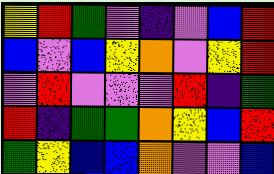[["yellow", "red", "green", "violet", "indigo", "violet", "blue", "red"], ["blue", "violet", "blue", "yellow", "orange", "violet", "yellow", "red"], ["violet", "red", "violet", "violet", "violet", "red", "indigo", "green"], ["red", "indigo", "green", "green", "orange", "yellow", "blue", "red"], ["green", "yellow", "blue", "blue", "orange", "violet", "violet", "blue"]]